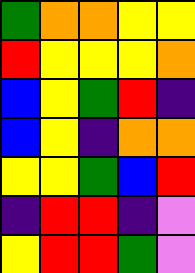[["green", "orange", "orange", "yellow", "yellow"], ["red", "yellow", "yellow", "yellow", "orange"], ["blue", "yellow", "green", "red", "indigo"], ["blue", "yellow", "indigo", "orange", "orange"], ["yellow", "yellow", "green", "blue", "red"], ["indigo", "red", "red", "indigo", "violet"], ["yellow", "red", "red", "green", "violet"]]